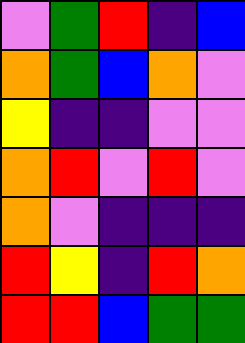[["violet", "green", "red", "indigo", "blue"], ["orange", "green", "blue", "orange", "violet"], ["yellow", "indigo", "indigo", "violet", "violet"], ["orange", "red", "violet", "red", "violet"], ["orange", "violet", "indigo", "indigo", "indigo"], ["red", "yellow", "indigo", "red", "orange"], ["red", "red", "blue", "green", "green"]]